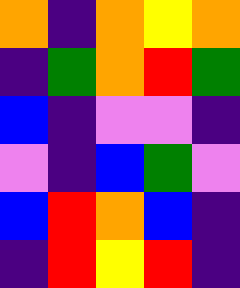[["orange", "indigo", "orange", "yellow", "orange"], ["indigo", "green", "orange", "red", "green"], ["blue", "indigo", "violet", "violet", "indigo"], ["violet", "indigo", "blue", "green", "violet"], ["blue", "red", "orange", "blue", "indigo"], ["indigo", "red", "yellow", "red", "indigo"]]